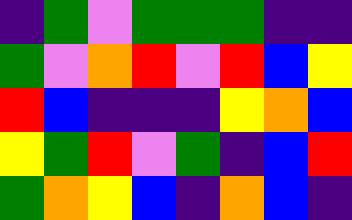[["indigo", "green", "violet", "green", "green", "green", "indigo", "indigo"], ["green", "violet", "orange", "red", "violet", "red", "blue", "yellow"], ["red", "blue", "indigo", "indigo", "indigo", "yellow", "orange", "blue"], ["yellow", "green", "red", "violet", "green", "indigo", "blue", "red"], ["green", "orange", "yellow", "blue", "indigo", "orange", "blue", "indigo"]]